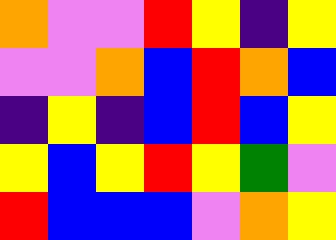[["orange", "violet", "violet", "red", "yellow", "indigo", "yellow"], ["violet", "violet", "orange", "blue", "red", "orange", "blue"], ["indigo", "yellow", "indigo", "blue", "red", "blue", "yellow"], ["yellow", "blue", "yellow", "red", "yellow", "green", "violet"], ["red", "blue", "blue", "blue", "violet", "orange", "yellow"]]